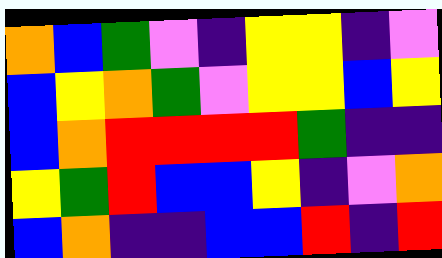[["orange", "blue", "green", "violet", "indigo", "yellow", "yellow", "indigo", "violet"], ["blue", "yellow", "orange", "green", "violet", "yellow", "yellow", "blue", "yellow"], ["blue", "orange", "red", "red", "red", "red", "green", "indigo", "indigo"], ["yellow", "green", "red", "blue", "blue", "yellow", "indigo", "violet", "orange"], ["blue", "orange", "indigo", "indigo", "blue", "blue", "red", "indigo", "red"]]